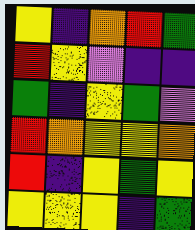[["yellow", "indigo", "orange", "red", "green"], ["red", "yellow", "violet", "indigo", "indigo"], ["green", "indigo", "yellow", "green", "violet"], ["red", "orange", "yellow", "yellow", "orange"], ["red", "indigo", "yellow", "green", "yellow"], ["yellow", "yellow", "yellow", "indigo", "green"]]